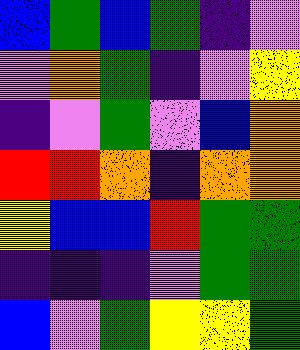[["blue", "green", "blue", "green", "indigo", "violet"], ["violet", "orange", "green", "indigo", "violet", "yellow"], ["indigo", "violet", "green", "violet", "blue", "orange"], ["red", "red", "orange", "indigo", "orange", "orange"], ["yellow", "blue", "blue", "red", "green", "green"], ["indigo", "indigo", "indigo", "violet", "green", "green"], ["blue", "violet", "green", "yellow", "yellow", "green"]]